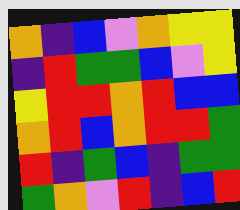[["orange", "indigo", "blue", "violet", "orange", "yellow", "yellow"], ["indigo", "red", "green", "green", "blue", "violet", "yellow"], ["yellow", "red", "red", "orange", "red", "blue", "blue"], ["orange", "red", "blue", "orange", "red", "red", "green"], ["red", "indigo", "green", "blue", "indigo", "green", "green"], ["green", "orange", "violet", "red", "indigo", "blue", "red"]]